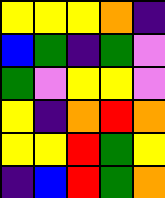[["yellow", "yellow", "yellow", "orange", "indigo"], ["blue", "green", "indigo", "green", "violet"], ["green", "violet", "yellow", "yellow", "violet"], ["yellow", "indigo", "orange", "red", "orange"], ["yellow", "yellow", "red", "green", "yellow"], ["indigo", "blue", "red", "green", "orange"]]